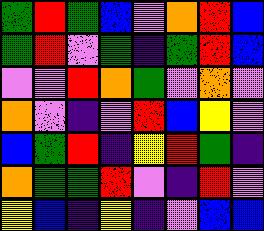[["green", "red", "green", "blue", "violet", "orange", "red", "blue"], ["green", "red", "violet", "green", "indigo", "green", "red", "blue"], ["violet", "violet", "red", "orange", "green", "violet", "orange", "violet"], ["orange", "violet", "indigo", "violet", "red", "blue", "yellow", "violet"], ["blue", "green", "red", "indigo", "yellow", "red", "green", "indigo"], ["orange", "green", "green", "red", "violet", "indigo", "red", "violet"], ["yellow", "blue", "indigo", "yellow", "indigo", "violet", "blue", "blue"]]